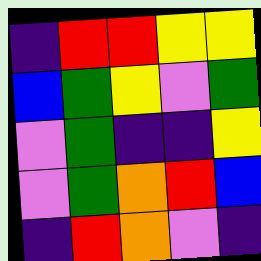[["indigo", "red", "red", "yellow", "yellow"], ["blue", "green", "yellow", "violet", "green"], ["violet", "green", "indigo", "indigo", "yellow"], ["violet", "green", "orange", "red", "blue"], ["indigo", "red", "orange", "violet", "indigo"]]